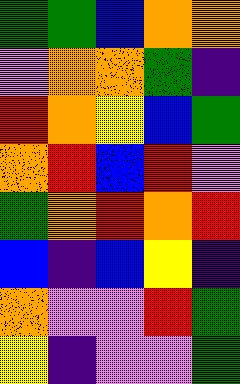[["green", "green", "blue", "orange", "orange"], ["violet", "orange", "orange", "green", "indigo"], ["red", "orange", "yellow", "blue", "green"], ["orange", "red", "blue", "red", "violet"], ["green", "orange", "red", "orange", "red"], ["blue", "indigo", "blue", "yellow", "indigo"], ["orange", "violet", "violet", "red", "green"], ["yellow", "indigo", "violet", "violet", "green"]]